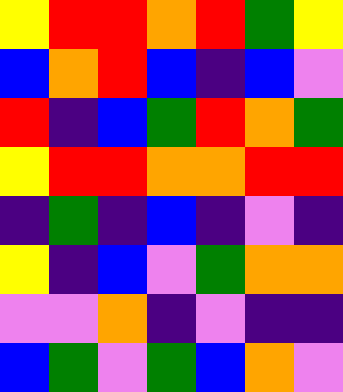[["yellow", "red", "red", "orange", "red", "green", "yellow"], ["blue", "orange", "red", "blue", "indigo", "blue", "violet"], ["red", "indigo", "blue", "green", "red", "orange", "green"], ["yellow", "red", "red", "orange", "orange", "red", "red"], ["indigo", "green", "indigo", "blue", "indigo", "violet", "indigo"], ["yellow", "indigo", "blue", "violet", "green", "orange", "orange"], ["violet", "violet", "orange", "indigo", "violet", "indigo", "indigo"], ["blue", "green", "violet", "green", "blue", "orange", "violet"]]